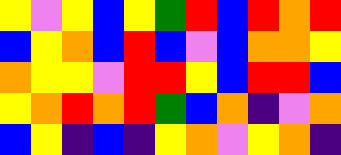[["yellow", "violet", "yellow", "blue", "yellow", "green", "red", "blue", "red", "orange", "red"], ["blue", "yellow", "orange", "blue", "red", "blue", "violet", "blue", "orange", "orange", "yellow"], ["orange", "yellow", "yellow", "violet", "red", "red", "yellow", "blue", "red", "red", "blue"], ["yellow", "orange", "red", "orange", "red", "green", "blue", "orange", "indigo", "violet", "orange"], ["blue", "yellow", "indigo", "blue", "indigo", "yellow", "orange", "violet", "yellow", "orange", "indigo"]]